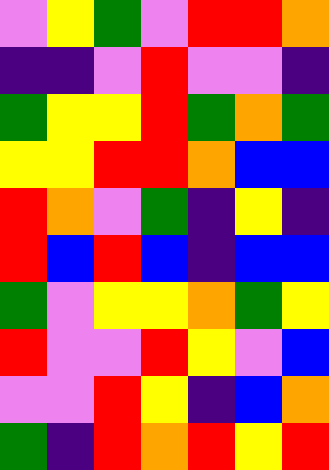[["violet", "yellow", "green", "violet", "red", "red", "orange"], ["indigo", "indigo", "violet", "red", "violet", "violet", "indigo"], ["green", "yellow", "yellow", "red", "green", "orange", "green"], ["yellow", "yellow", "red", "red", "orange", "blue", "blue"], ["red", "orange", "violet", "green", "indigo", "yellow", "indigo"], ["red", "blue", "red", "blue", "indigo", "blue", "blue"], ["green", "violet", "yellow", "yellow", "orange", "green", "yellow"], ["red", "violet", "violet", "red", "yellow", "violet", "blue"], ["violet", "violet", "red", "yellow", "indigo", "blue", "orange"], ["green", "indigo", "red", "orange", "red", "yellow", "red"]]